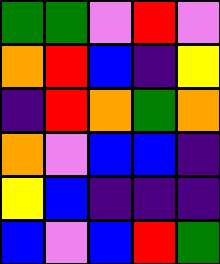[["green", "green", "violet", "red", "violet"], ["orange", "red", "blue", "indigo", "yellow"], ["indigo", "red", "orange", "green", "orange"], ["orange", "violet", "blue", "blue", "indigo"], ["yellow", "blue", "indigo", "indigo", "indigo"], ["blue", "violet", "blue", "red", "green"]]